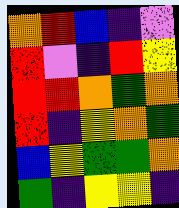[["orange", "red", "blue", "indigo", "violet"], ["red", "violet", "indigo", "red", "yellow"], ["red", "red", "orange", "green", "orange"], ["red", "indigo", "yellow", "orange", "green"], ["blue", "yellow", "green", "green", "orange"], ["green", "indigo", "yellow", "yellow", "indigo"]]